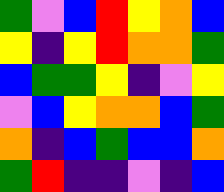[["green", "violet", "blue", "red", "yellow", "orange", "blue"], ["yellow", "indigo", "yellow", "red", "orange", "orange", "green"], ["blue", "green", "green", "yellow", "indigo", "violet", "yellow"], ["violet", "blue", "yellow", "orange", "orange", "blue", "green"], ["orange", "indigo", "blue", "green", "blue", "blue", "orange"], ["green", "red", "indigo", "indigo", "violet", "indigo", "blue"]]